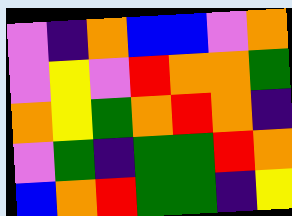[["violet", "indigo", "orange", "blue", "blue", "violet", "orange"], ["violet", "yellow", "violet", "red", "orange", "orange", "green"], ["orange", "yellow", "green", "orange", "red", "orange", "indigo"], ["violet", "green", "indigo", "green", "green", "red", "orange"], ["blue", "orange", "red", "green", "green", "indigo", "yellow"]]